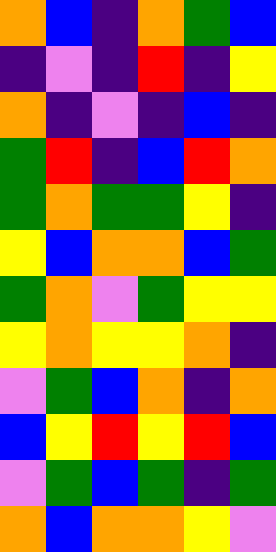[["orange", "blue", "indigo", "orange", "green", "blue"], ["indigo", "violet", "indigo", "red", "indigo", "yellow"], ["orange", "indigo", "violet", "indigo", "blue", "indigo"], ["green", "red", "indigo", "blue", "red", "orange"], ["green", "orange", "green", "green", "yellow", "indigo"], ["yellow", "blue", "orange", "orange", "blue", "green"], ["green", "orange", "violet", "green", "yellow", "yellow"], ["yellow", "orange", "yellow", "yellow", "orange", "indigo"], ["violet", "green", "blue", "orange", "indigo", "orange"], ["blue", "yellow", "red", "yellow", "red", "blue"], ["violet", "green", "blue", "green", "indigo", "green"], ["orange", "blue", "orange", "orange", "yellow", "violet"]]